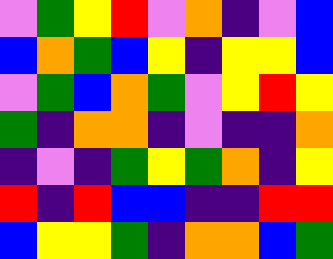[["violet", "green", "yellow", "red", "violet", "orange", "indigo", "violet", "blue"], ["blue", "orange", "green", "blue", "yellow", "indigo", "yellow", "yellow", "blue"], ["violet", "green", "blue", "orange", "green", "violet", "yellow", "red", "yellow"], ["green", "indigo", "orange", "orange", "indigo", "violet", "indigo", "indigo", "orange"], ["indigo", "violet", "indigo", "green", "yellow", "green", "orange", "indigo", "yellow"], ["red", "indigo", "red", "blue", "blue", "indigo", "indigo", "red", "red"], ["blue", "yellow", "yellow", "green", "indigo", "orange", "orange", "blue", "green"]]